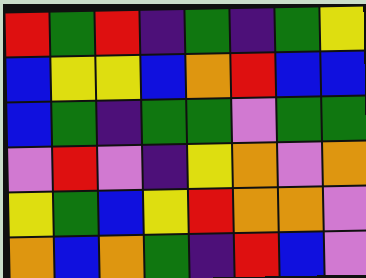[["red", "green", "red", "indigo", "green", "indigo", "green", "yellow"], ["blue", "yellow", "yellow", "blue", "orange", "red", "blue", "blue"], ["blue", "green", "indigo", "green", "green", "violet", "green", "green"], ["violet", "red", "violet", "indigo", "yellow", "orange", "violet", "orange"], ["yellow", "green", "blue", "yellow", "red", "orange", "orange", "violet"], ["orange", "blue", "orange", "green", "indigo", "red", "blue", "violet"]]